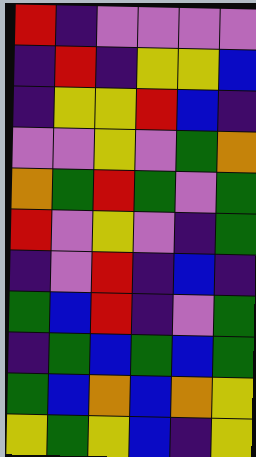[["red", "indigo", "violet", "violet", "violet", "violet"], ["indigo", "red", "indigo", "yellow", "yellow", "blue"], ["indigo", "yellow", "yellow", "red", "blue", "indigo"], ["violet", "violet", "yellow", "violet", "green", "orange"], ["orange", "green", "red", "green", "violet", "green"], ["red", "violet", "yellow", "violet", "indigo", "green"], ["indigo", "violet", "red", "indigo", "blue", "indigo"], ["green", "blue", "red", "indigo", "violet", "green"], ["indigo", "green", "blue", "green", "blue", "green"], ["green", "blue", "orange", "blue", "orange", "yellow"], ["yellow", "green", "yellow", "blue", "indigo", "yellow"]]